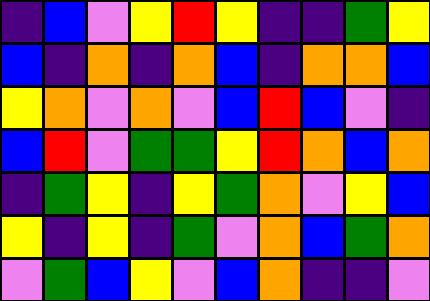[["indigo", "blue", "violet", "yellow", "red", "yellow", "indigo", "indigo", "green", "yellow"], ["blue", "indigo", "orange", "indigo", "orange", "blue", "indigo", "orange", "orange", "blue"], ["yellow", "orange", "violet", "orange", "violet", "blue", "red", "blue", "violet", "indigo"], ["blue", "red", "violet", "green", "green", "yellow", "red", "orange", "blue", "orange"], ["indigo", "green", "yellow", "indigo", "yellow", "green", "orange", "violet", "yellow", "blue"], ["yellow", "indigo", "yellow", "indigo", "green", "violet", "orange", "blue", "green", "orange"], ["violet", "green", "blue", "yellow", "violet", "blue", "orange", "indigo", "indigo", "violet"]]